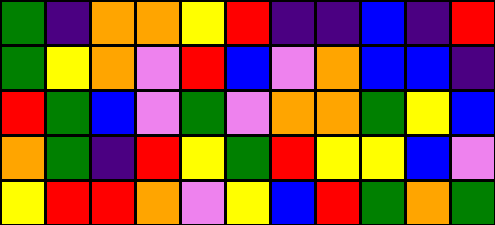[["green", "indigo", "orange", "orange", "yellow", "red", "indigo", "indigo", "blue", "indigo", "red"], ["green", "yellow", "orange", "violet", "red", "blue", "violet", "orange", "blue", "blue", "indigo"], ["red", "green", "blue", "violet", "green", "violet", "orange", "orange", "green", "yellow", "blue"], ["orange", "green", "indigo", "red", "yellow", "green", "red", "yellow", "yellow", "blue", "violet"], ["yellow", "red", "red", "orange", "violet", "yellow", "blue", "red", "green", "orange", "green"]]